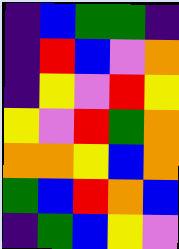[["indigo", "blue", "green", "green", "indigo"], ["indigo", "red", "blue", "violet", "orange"], ["indigo", "yellow", "violet", "red", "yellow"], ["yellow", "violet", "red", "green", "orange"], ["orange", "orange", "yellow", "blue", "orange"], ["green", "blue", "red", "orange", "blue"], ["indigo", "green", "blue", "yellow", "violet"]]